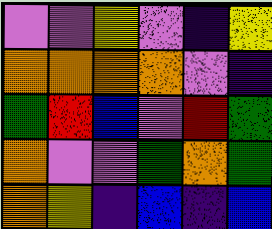[["violet", "violet", "yellow", "violet", "indigo", "yellow"], ["orange", "orange", "orange", "orange", "violet", "indigo"], ["green", "red", "blue", "violet", "red", "green"], ["orange", "violet", "violet", "green", "orange", "green"], ["orange", "yellow", "indigo", "blue", "indigo", "blue"]]